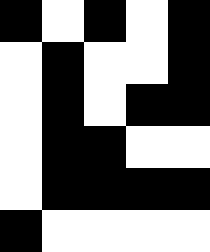[["black", "white", "black", "white", "black"], ["white", "black", "white", "white", "black"], ["white", "black", "white", "black", "black"], ["white", "black", "black", "white", "white"], ["white", "black", "black", "black", "black"], ["black", "white", "white", "white", "white"]]